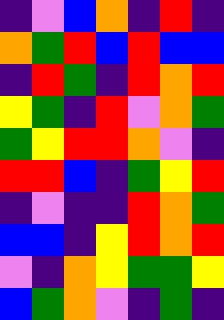[["indigo", "violet", "blue", "orange", "indigo", "red", "indigo"], ["orange", "green", "red", "blue", "red", "blue", "blue"], ["indigo", "red", "green", "indigo", "red", "orange", "red"], ["yellow", "green", "indigo", "red", "violet", "orange", "green"], ["green", "yellow", "red", "red", "orange", "violet", "indigo"], ["red", "red", "blue", "indigo", "green", "yellow", "red"], ["indigo", "violet", "indigo", "indigo", "red", "orange", "green"], ["blue", "blue", "indigo", "yellow", "red", "orange", "red"], ["violet", "indigo", "orange", "yellow", "green", "green", "yellow"], ["blue", "green", "orange", "violet", "indigo", "green", "indigo"]]